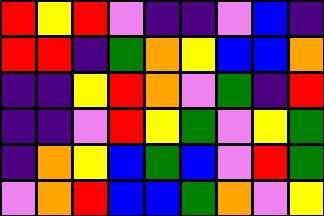[["red", "yellow", "red", "violet", "indigo", "indigo", "violet", "blue", "indigo"], ["red", "red", "indigo", "green", "orange", "yellow", "blue", "blue", "orange"], ["indigo", "indigo", "yellow", "red", "orange", "violet", "green", "indigo", "red"], ["indigo", "indigo", "violet", "red", "yellow", "green", "violet", "yellow", "green"], ["indigo", "orange", "yellow", "blue", "green", "blue", "violet", "red", "green"], ["violet", "orange", "red", "blue", "blue", "green", "orange", "violet", "yellow"]]